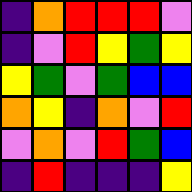[["indigo", "orange", "red", "red", "red", "violet"], ["indigo", "violet", "red", "yellow", "green", "yellow"], ["yellow", "green", "violet", "green", "blue", "blue"], ["orange", "yellow", "indigo", "orange", "violet", "red"], ["violet", "orange", "violet", "red", "green", "blue"], ["indigo", "red", "indigo", "indigo", "indigo", "yellow"]]